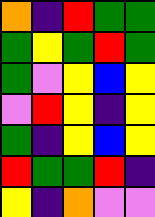[["orange", "indigo", "red", "green", "green"], ["green", "yellow", "green", "red", "green"], ["green", "violet", "yellow", "blue", "yellow"], ["violet", "red", "yellow", "indigo", "yellow"], ["green", "indigo", "yellow", "blue", "yellow"], ["red", "green", "green", "red", "indigo"], ["yellow", "indigo", "orange", "violet", "violet"]]